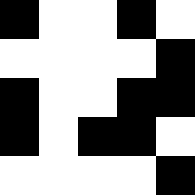[["black", "white", "white", "black", "white"], ["white", "white", "white", "white", "black"], ["black", "white", "white", "black", "black"], ["black", "white", "black", "black", "white"], ["white", "white", "white", "white", "black"]]